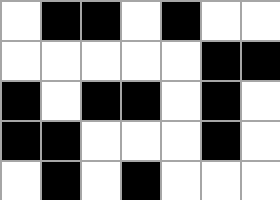[["white", "black", "black", "white", "black", "white", "white"], ["white", "white", "white", "white", "white", "black", "black"], ["black", "white", "black", "black", "white", "black", "white"], ["black", "black", "white", "white", "white", "black", "white"], ["white", "black", "white", "black", "white", "white", "white"]]